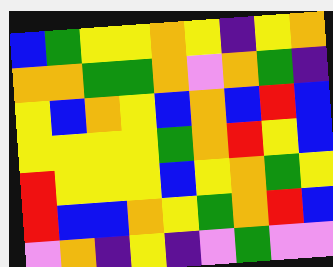[["blue", "green", "yellow", "yellow", "orange", "yellow", "indigo", "yellow", "orange"], ["orange", "orange", "green", "green", "orange", "violet", "orange", "green", "indigo"], ["yellow", "blue", "orange", "yellow", "blue", "orange", "blue", "red", "blue"], ["yellow", "yellow", "yellow", "yellow", "green", "orange", "red", "yellow", "blue"], ["red", "yellow", "yellow", "yellow", "blue", "yellow", "orange", "green", "yellow"], ["red", "blue", "blue", "orange", "yellow", "green", "orange", "red", "blue"], ["violet", "orange", "indigo", "yellow", "indigo", "violet", "green", "violet", "violet"]]